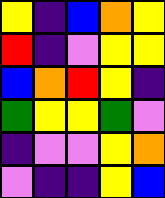[["yellow", "indigo", "blue", "orange", "yellow"], ["red", "indigo", "violet", "yellow", "yellow"], ["blue", "orange", "red", "yellow", "indigo"], ["green", "yellow", "yellow", "green", "violet"], ["indigo", "violet", "violet", "yellow", "orange"], ["violet", "indigo", "indigo", "yellow", "blue"]]